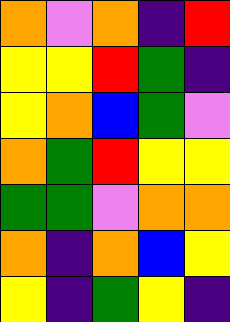[["orange", "violet", "orange", "indigo", "red"], ["yellow", "yellow", "red", "green", "indigo"], ["yellow", "orange", "blue", "green", "violet"], ["orange", "green", "red", "yellow", "yellow"], ["green", "green", "violet", "orange", "orange"], ["orange", "indigo", "orange", "blue", "yellow"], ["yellow", "indigo", "green", "yellow", "indigo"]]